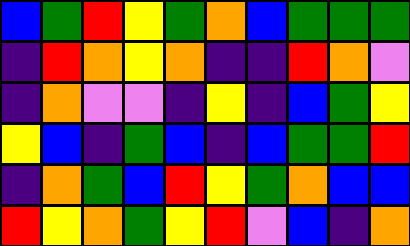[["blue", "green", "red", "yellow", "green", "orange", "blue", "green", "green", "green"], ["indigo", "red", "orange", "yellow", "orange", "indigo", "indigo", "red", "orange", "violet"], ["indigo", "orange", "violet", "violet", "indigo", "yellow", "indigo", "blue", "green", "yellow"], ["yellow", "blue", "indigo", "green", "blue", "indigo", "blue", "green", "green", "red"], ["indigo", "orange", "green", "blue", "red", "yellow", "green", "orange", "blue", "blue"], ["red", "yellow", "orange", "green", "yellow", "red", "violet", "blue", "indigo", "orange"]]